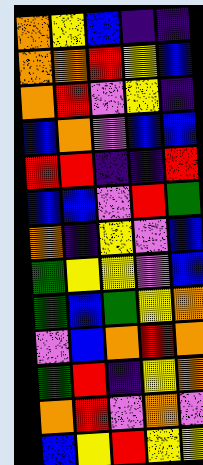[["orange", "yellow", "blue", "indigo", "indigo"], ["orange", "orange", "red", "yellow", "blue"], ["orange", "red", "violet", "yellow", "indigo"], ["blue", "orange", "violet", "blue", "blue"], ["red", "red", "indigo", "indigo", "red"], ["blue", "blue", "violet", "red", "green"], ["orange", "indigo", "yellow", "violet", "blue"], ["green", "yellow", "yellow", "violet", "blue"], ["green", "blue", "green", "yellow", "orange"], ["violet", "blue", "orange", "red", "orange"], ["green", "red", "indigo", "yellow", "orange"], ["orange", "red", "violet", "orange", "violet"], ["blue", "yellow", "red", "yellow", "yellow"]]